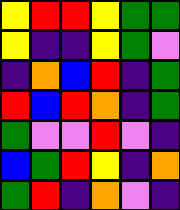[["yellow", "red", "red", "yellow", "green", "green"], ["yellow", "indigo", "indigo", "yellow", "green", "violet"], ["indigo", "orange", "blue", "red", "indigo", "green"], ["red", "blue", "red", "orange", "indigo", "green"], ["green", "violet", "violet", "red", "violet", "indigo"], ["blue", "green", "red", "yellow", "indigo", "orange"], ["green", "red", "indigo", "orange", "violet", "indigo"]]